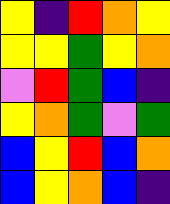[["yellow", "indigo", "red", "orange", "yellow"], ["yellow", "yellow", "green", "yellow", "orange"], ["violet", "red", "green", "blue", "indigo"], ["yellow", "orange", "green", "violet", "green"], ["blue", "yellow", "red", "blue", "orange"], ["blue", "yellow", "orange", "blue", "indigo"]]